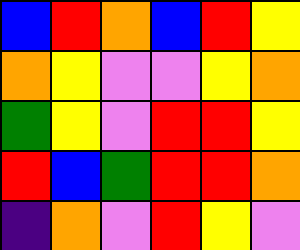[["blue", "red", "orange", "blue", "red", "yellow"], ["orange", "yellow", "violet", "violet", "yellow", "orange"], ["green", "yellow", "violet", "red", "red", "yellow"], ["red", "blue", "green", "red", "red", "orange"], ["indigo", "orange", "violet", "red", "yellow", "violet"]]